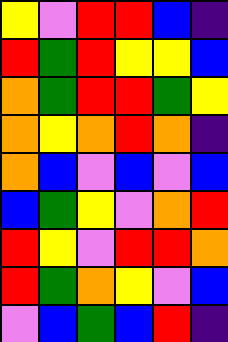[["yellow", "violet", "red", "red", "blue", "indigo"], ["red", "green", "red", "yellow", "yellow", "blue"], ["orange", "green", "red", "red", "green", "yellow"], ["orange", "yellow", "orange", "red", "orange", "indigo"], ["orange", "blue", "violet", "blue", "violet", "blue"], ["blue", "green", "yellow", "violet", "orange", "red"], ["red", "yellow", "violet", "red", "red", "orange"], ["red", "green", "orange", "yellow", "violet", "blue"], ["violet", "blue", "green", "blue", "red", "indigo"]]